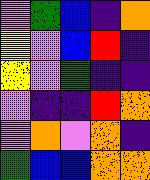[["violet", "green", "blue", "indigo", "orange"], ["yellow", "violet", "blue", "red", "indigo"], ["yellow", "violet", "green", "indigo", "indigo"], ["violet", "indigo", "indigo", "red", "orange"], ["violet", "orange", "violet", "orange", "indigo"], ["green", "blue", "blue", "orange", "orange"]]